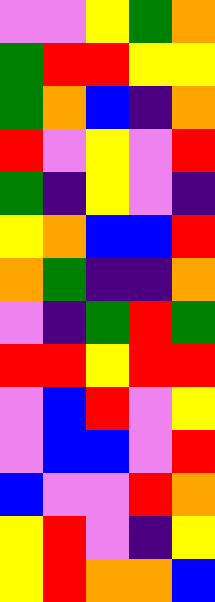[["violet", "violet", "yellow", "green", "orange"], ["green", "red", "red", "yellow", "yellow"], ["green", "orange", "blue", "indigo", "orange"], ["red", "violet", "yellow", "violet", "red"], ["green", "indigo", "yellow", "violet", "indigo"], ["yellow", "orange", "blue", "blue", "red"], ["orange", "green", "indigo", "indigo", "orange"], ["violet", "indigo", "green", "red", "green"], ["red", "red", "yellow", "red", "red"], ["violet", "blue", "red", "violet", "yellow"], ["violet", "blue", "blue", "violet", "red"], ["blue", "violet", "violet", "red", "orange"], ["yellow", "red", "violet", "indigo", "yellow"], ["yellow", "red", "orange", "orange", "blue"]]